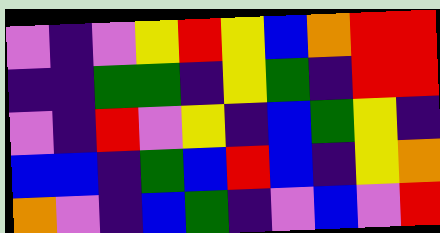[["violet", "indigo", "violet", "yellow", "red", "yellow", "blue", "orange", "red", "red"], ["indigo", "indigo", "green", "green", "indigo", "yellow", "green", "indigo", "red", "red"], ["violet", "indigo", "red", "violet", "yellow", "indigo", "blue", "green", "yellow", "indigo"], ["blue", "blue", "indigo", "green", "blue", "red", "blue", "indigo", "yellow", "orange"], ["orange", "violet", "indigo", "blue", "green", "indigo", "violet", "blue", "violet", "red"]]